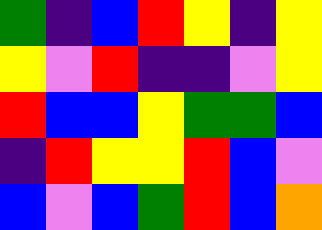[["green", "indigo", "blue", "red", "yellow", "indigo", "yellow"], ["yellow", "violet", "red", "indigo", "indigo", "violet", "yellow"], ["red", "blue", "blue", "yellow", "green", "green", "blue"], ["indigo", "red", "yellow", "yellow", "red", "blue", "violet"], ["blue", "violet", "blue", "green", "red", "blue", "orange"]]